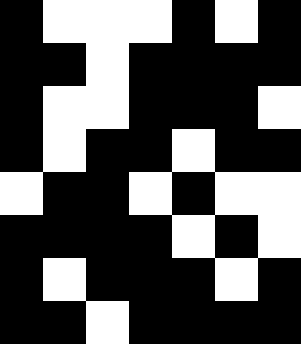[["black", "white", "white", "white", "black", "white", "black"], ["black", "black", "white", "black", "black", "black", "black"], ["black", "white", "white", "black", "black", "black", "white"], ["black", "white", "black", "black", "white", "black", "black"], ["white", "black", "black", "white", "black", "white", "white"], ["black", "black", "black", "black", "white", "black", "white"], ["black", "white", "black", "black", "black", "white", "black"], ["black", "black", "white", "black", "black", "black", "black"]]